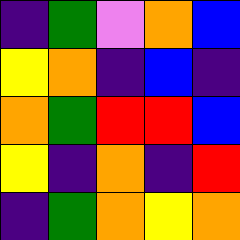[["indigo", "green", "violet", "orange", "blue"], ["yellow", "orange", "indigo", "blue", "indigo"], ["orange", "green", "red", "red", "blue"], ["yellow", "indigo", "orange", "indigo", "red"], ["indigo", "green", "orange", "yellow", "orange"]]